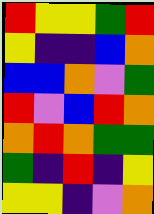[["red", "yellow", "yellow", "green", "red"], ["yellow", "indigo", "indigo", "blue", "orange"], ["blue", "blue", "orange", "violet", "green"], ["red", "violet", "blue", "red", "orange"], ["orange", "red", "orange", "green", "green"], ["green", "indigo", "red", "indigo", "yellow"], ["yellow", "yellow", "indigo", "violet", "orange"]]